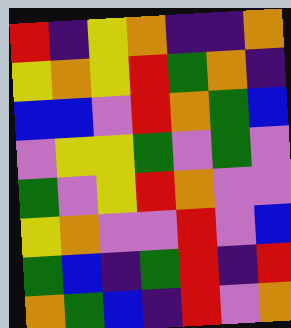[["red", "indigo", "yellow", "orange", "indigo", "indigo", "orange"], ["yellow", "orange", "yellow", "red", "green", "orange", "indigo"], ["blue", "blue", "violet", "red", "orange", "green", "blue"], ["violet", "yellow", "yellow", "green", "violet", "green", "violet"], ["green", "violet", "yellow", "red", "orange", "violet", "violet"], ["yellow", "orange", "violet", "violet", "red", "violet", "blue"], ["green", "blue", "indigo", "green", "red", "indigo", "red"], ["orange", "green", "blue", "indigo", "red", "violet", "orange"]]